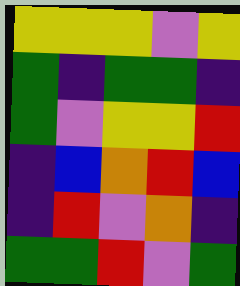[["yellow", "yellow", "yellow", "violet", "yellow"], ["green", "indigo", "green", "green", "indigo"], ["green", "violet", "yellow", "yellow", "red"], ["indigo", "blue", "orange", "red", "blue"], ["indigo", "red", "violet", "orange", "indigo"], ["green", "green", "red", "violet", "green"]]